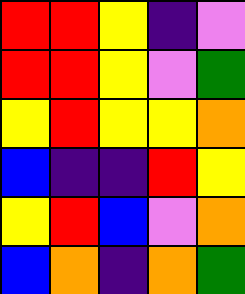[["red", "red", "yellow", "indigo", "violet"], ["red", "red", "yellow", "violet", "green"], ["yellow", "red", "yellow", "yellow", "orange"], ["blue", "indigo", "indigo", "red", "yellow"], ["yellow", "red", "blue", "violet", "orange"], ["blue", "orange", "indigo", "orange", "green"]]